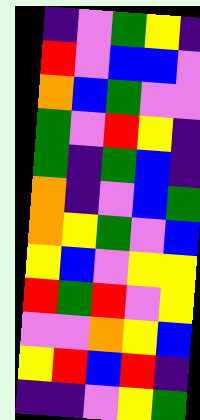[["indigo", "violet", "green", "yellow", "indigo"], ["red", "violet", "blue", "blue", "violet"], ["orange", "blue", "green", "violet", "violet"], ["green", "violet", "red", "yellow", "indigo"], ["green", "indigo", "green", "blue", "indigo"], ["orange", "indigo", "violet", "blue", "green"], ["orange", "yellow", "green", "violet", "blue"], ["yellow", "blue", "violet", "yellow", "yellow"], ["red", "green", "red", "violet", "yellow"], ["violet", "violet", "orange", "yellow", "blue"], ["yellow", "red", "blue", "red", "indigo"], ["indigo", "indigo", "violet", "yellow", "green"]]